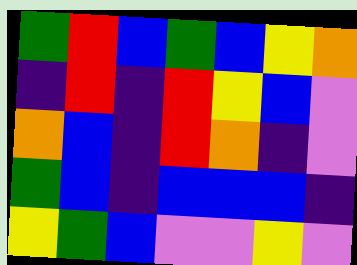[["green", "red", "blue", "green", "blue", "yellow", "orange"], ["indigo", "red", "indigo", "red", "yellow", "blue", "violet"], ["orange", "blue", "indigo", "red", "orange", "indigo", "violet"], ["green", "blue", "indigo", "blue", "blue", "blue", "indigo"], ["yellow", "green", "blue", "violet", "violet", "yellow", "violet"]]